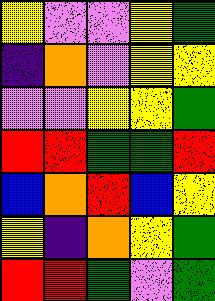[["yellow", "violet", "violet", "yellow", "green"], ["indigo", "orange", "violet", "yellow", "yellow"], ["violet", "violet", "yellow", "yellow", "green"], ["red", "red", "green", "green", "red"], ["blue", "orange", "red", "blue", "yellow"], ["yellow", "indigo", "orange", "yellow", "green"], ["red", "red", "green", "violet", "green"]]